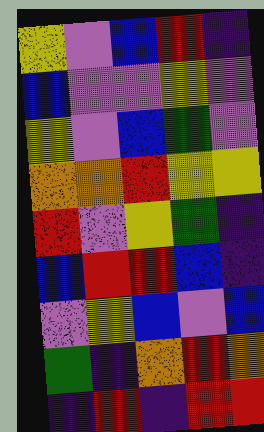[["yellow", "violet", "blue", "red", "indigo"], ["blue", "violet", "violet", "yellow", "violet"], ["yellow", "violet", "blue", "green", "violet"], ["orange", "orange", "red", "yellow", "yellow"], ["red", "violet", "yellow", "green", "indigo"], ["blue", "red", "red", "blue", "indigo"], ["violet", "yellow", "blue", "violet", "blue"], ["green", "indigo", "orange", "red", "orange"], ["indigo", "red", "indigo", "red", "red"]]